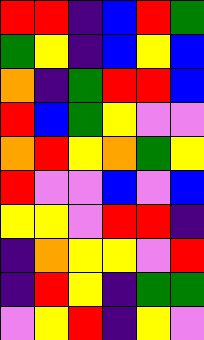[["red", "red", "indigo", "blue", "red", "green"], ["green", "yellow", "indigo", "blue", "yellow", "blue"], ["orange", "indigo", "green", "red", "red", "blue"], ["red", "blue", "green", "yellow", "violet", "violet"], ["orange", "red", "yellow", "orange", "green", "yellow"], ["red", "violet", "violet", "blue", "violet", "blue"], ["yellow", "yellow", "violet", "red", "red", "indigo"], ["indigo", "orange", "yellow", "yellow", "violet", "red"], ["indigo", "red", "yellow", "indigo", "green", "green"], ["violet", "yellow", "red", "indigo", "yellow", "violet"]]